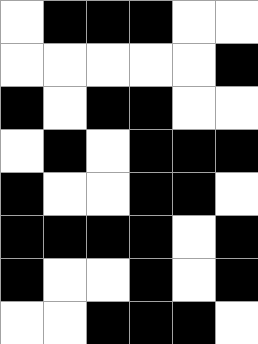[["white", "black", "black", "black", "white", "white"], ["white", "white", "white", "white", "white", "black"], ["black", "white", "black", "black", "white", "white"], ["white", "black", "white", "black", "black", "black"], ["black", "white", "white", "black", "black", "white"], ["black", "black", "black", "black", "white", "black"], ["black", "white", "white", "black", "white", "black"], ["white", "white", "black", "black", "black", "white"]]